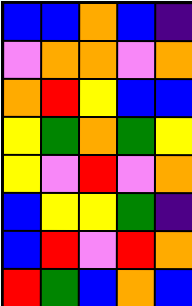[["blue", "blue", "orange", "blue", "indigo"], ["violet", "orange", "orange", "violet", "orange"], ["orange", "red", "yellow", "blue", "blue"], ["yellow", "green", "orange", "green", "yellow"], ["yellow", "violet", "red", "violet", "orange"], ["blue", "yellow", "yellow", "green", "indigo"], ["blue", "red", "violet", "red", "orange"], ["red", "green", "blue", "orange", "blue"]]